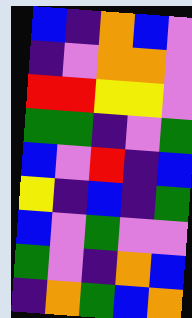[["blue", "indigo", "orange", "blue", "violet"], ["indigo", "violet", "orange", "orange", "violet"], ["red", "red", "yellow", "yellow", "violet"], ["green", "green", "indigo", "violet", "green"], ["blue", "violet", "red", "indigo", "blue"], ["yellow", "indigo", "blue", "indigo", "green"], ["blue", "violet", "green", "violet", "violet"], ["green", "violet", "indigo", "orange", "blue"], ["indigo", "orange", "green", "blue", "orange"]]